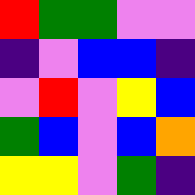[["red", "green", "green", "violet", "violet"], ["indigo", "violet", "blue", "blue", "indigo"], ["violet", "red", "violet", "yellow", "blue"], ["green", "blue", "violet", "blue", "orange"], ["yellow", "yellow", "violet", "green", "indigo"]]